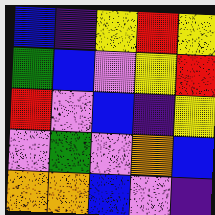[["blue", "indigo", "yellow", "red", "yellow"], ["green", "blue", "violet", "yellow", "red"], ["red", "violet", "blue", "indigo", "yellow"], ["violet", "green", "violet", "orange", "blue"], ["orange", "orange", "blue", "violet", "indigo"]]